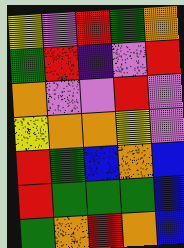[["yellow", "violet", "red", "green", "orange"], ["green", "red", "indigo", "violet", "red"], ["orange", "violet", "violet", "red", "violet"], ["yellow", "orange", "orange", "yellow", "violet"], ["red", "green", "blue", "orange", "blue"], ["red", "green", "green", "green", "blue"], ["green", "orange", "red", "orange", "blue"]]